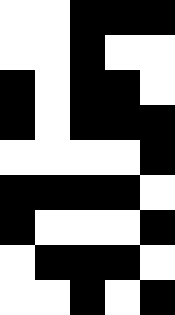[["white", "white", "black", "black", "black"], ["white", "white", "black", "white", "white"], ["black", "white", "black", "black", "white"], ["black", "white", "black", "black", "black"], ["white", "white", "white", "white", "black"], ["black", "black", "black", "black", "white"], ["black", "white", "white", "white", "black"], ["white", "black", "black", "black", "white"], ["white", "white", "black", "white", "black"]]